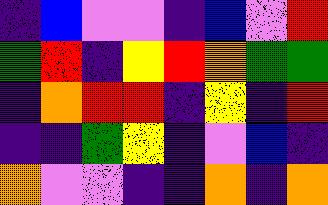[["indigo", "blue", "violet", "violet", "indigo", "blue", "violet", "red"], ["green", "red", "indigo", "yellow", "red", "orange", "green", "green"], ["indigo", "orange", "red", "red", "indigo", "yellow", "indigo", "red"], ["indigo", "indigo", "green", "yellow", "indigo", "violet", "blue", "indigo"], ["orange", "violet", "violet", "indigo", "indigo", "orange", "indigo", "orange"]]